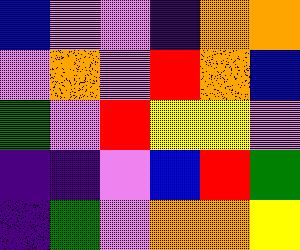[["blue", "violet", "violet", "indigo", "orange", "orange"], ["violet", "orange", "violet", "red", "orange", "blue"], ["green", "violet", "red", "yellow", "yellow", "violet"], ["indigo", "indigo", "violet", "blue", "red", "green"], ["indigo", "green", "violet", "orange", "orange", "yellow"]]